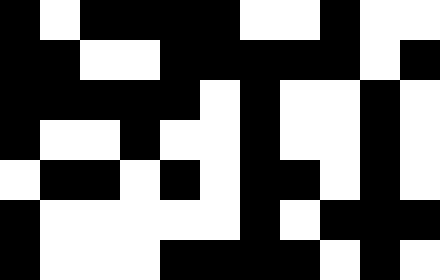[["black", "white", "black", "black", "black", "black", "white", "white", "black", "white", "white"], ["black", "black", "white", "white", "black", "black", "black", "black", "black", "white", "black"], ["black", "black", "black", "black", "black", "white", "black", "white", "white", "black", "white"], ["black", "white", "white", "black", "white", "white", "black", "white", "white", "black", "white"], ["white", "black", "black", "white", "black", "white", "black", "black", "white", "black", "white"], ["black", "white", "white", "white", "white", "white", "black", "white", "black", "black", "black"], ["black", "white", "white", "white", "black", "black", "black", "black", "white", "black", "white"]]